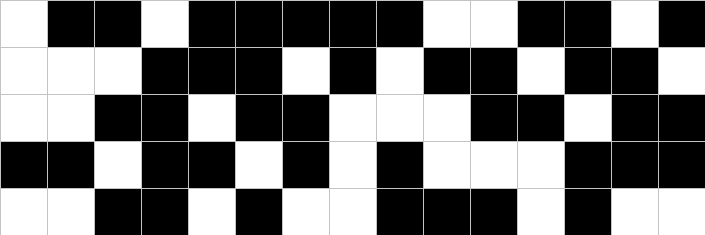[["white", "black", "black", "white", "black", "black", "black", "black", "black", "white", "white", "black", "black", "white", "black"], ["white", "white", "white", "black", "black", "black", "white", "black", "white", "black", "black", "white", "black", "black", "white"], ["white", "white", "black", "black", "white", "black", "black", "white", "white", "white", "black", "black", "white", "black", "black"], ["black", "black", "white", "black", "black", "white", "black", "white", "black", "white", "white", "white", "black", "black", "black"], ["white", "white", "black", "black", "white", "black", "white", "white", "black", "black", "black", "white", "black", "white", "white"]]